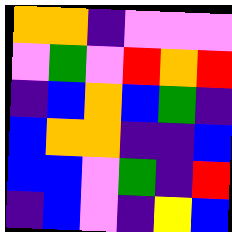[["orange", "orange", "indigo", "violet", "violet", "violet"], ["violet", "green", "violet", "red", "orange", "red"], ["indigo", "blue", "orange", "blue", "green", "indigo"], ["blue", "orange", "orange", "indigo", "indigo", "blue"], ["blue", "blue", "violet", "green", "indigo", "red"], ["indigo", "blue", "violet", "indigo", "yellow", "blue"]]